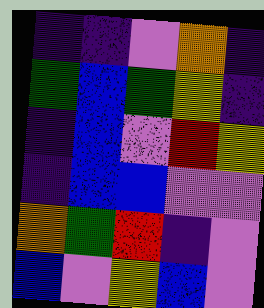[["indigo", "indigo", "violet", "orange", "indigo"], ["green", "blue", "green", "yellow", "indigo"], ["indigo", "blue", "violet", "red", "yellow"], ["indigo", "blue", "blue", "violet", "violet"], ["orange", "green", "red", "indigo", "violet"], ["blue", "violet", "yellow", "blue", "violet"]]